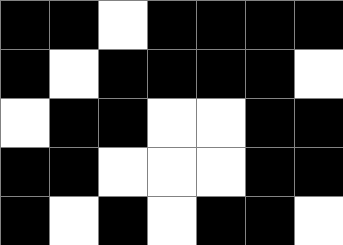[["black", "black", "white", "black", "black", "black", "black"], ["black", "white", "black", "black", "black", "black", "white"], ["white", "black", "black", "white", "white", "black", "black"], ["black", "black", "white", "white", "white", "black", "black"], ["black", "white", "black", "white", "black", "black", "white"]]